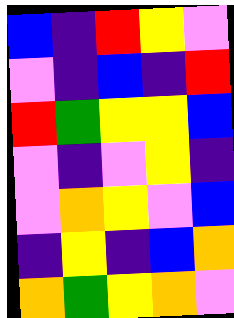[["blue", "indigo", "red", "yellow", "violet"], ["violet", "indigo", "blue", "indigo", "red"], ["red", "green", "yellow", "yellow", "blue"], ["violet", "indigo", "violet", "yellow", "indigo"], ["violet", "orange", "yellow", "violet", "blue"], ["indigo", "yellow", "indigo", "blue", "orange"], ["orange", "green", "yellow", "orange", "violet"]]